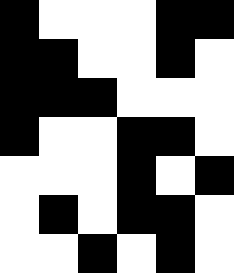[["black", "white", "white", "white", "black", "black"], ["black", "black", "white", "white", "black", "white"], ["black", "black", "black", "white", "white", "white"], ["black", "white", "white", "black", "black", "white"], ["white", "white", "white", "black", "white", "black"], ["white", "black", "white", "black", "black", "white"], ["white", "white", "black", "white", "black", "white"]]